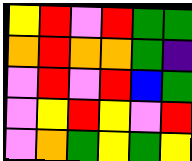[["yellow", "red", "violet", "red", "green", "green"], ["orange", "red", "orange", "orange", "green", "indigo"], ["violet", "red", "violet", "red", "blue", "green"], ["violet", "yellow", "red", "yellow", "violet", "red"], ["violet", "orange", "green", "yellow", "green", "yellow"]]